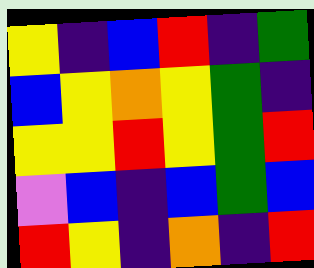[["yellow", "indigo", "blue", "red", "indigo", "green"], ["blue", "yellow", "orange", "yellow", "green", "indigo"], ["yellow", "yellow", "red", "yellow", "green", "red"], ["violet", "blue", "indigo", "blue", "green", "blue"], ["red", "yellow", "indigo", "orange", "indigo", "red"]]